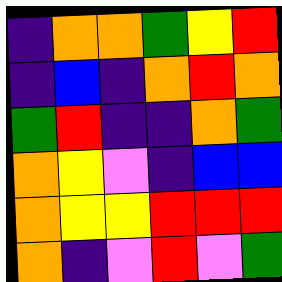[["indigo", "orange", "orange", "green", "yellow", "red"], ["indigo", "blue", "indigo", "orange", "red", "orange"], ["green", "red", "indigo", "indigo", "orange", "green"], ["orange", "yellow", "violet", "indigo", "blue", "blue"], ["orange", "yellow", "yellow", "red", "red", "red"], ["orange", "indigo", "violet", "red", "violet", "green"]]